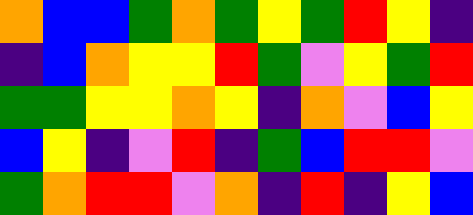[["orange", "blue", "blue", "green", "orange", "green", "yellow", "green", "red", "yellow", "indigo"], ["indigo", "blue", "orange", "yellow", "yellow", "red", "green", "violet", "yellow", "green", "red"], ["green", "green", "yellow", "yellow", "orange", "yellow", "indigo", "orange", "violet", "blue", "yellow"], ["blue", "yellow", "indigo", "violet", "red", "indigo", "green", "blue", "red", "red", "violet"], ["green", "orange", "red", "red", "violet", "orange", "indigo", "red", "indigo", "yellow", "blue"]]